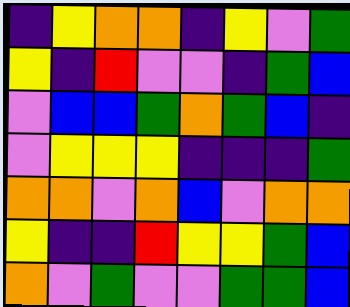[["indigo", "yellow", "orange", "orange", "indigo", "yellow", "violet", "green"], ["yellow", "indigo", "red", "violet", "violet", "indigo", "green", "blue"], ["violet", "blue", "blue", "green", "orange", "green", "blue", "indigo"], ["violet", "yellow", "yellow", "yellow", "indigo", "indigo", "indigo", "green"], ["orange", "orange", "violet", "orange", "blue", "violet", "orange", "orange"], ["yellow", "indigo", "indigo", "red", "yellow", "yellow", "green", "blue"], ["orange", "violet", "green", "violet", "violet", "green", "green", "blue"]]